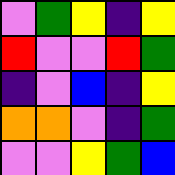[["violet", "green", "yellow", "indigo", "yellow"], ["red", "violet", "violet", "red", "green"], ["indigo", "violet", "blue", "indigo", "yellow"], ["orange", "orange", "violet", "indigo", "green"], ["violet", "violet", "yellow", "green", "blue"]]